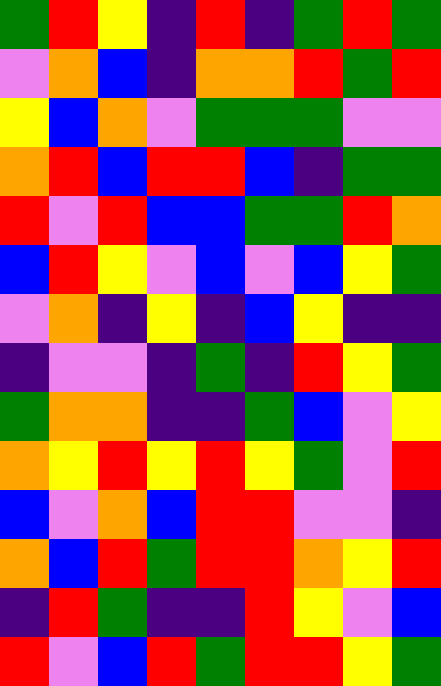[["green", "red", "yellow", "indigo", "red", "indigo", "green", "red", "green"], ["violet", "orange", "blue", "indigo", "orange", "orange", "red", "green", "red"], ["yellow", "blue", "orange", "violet", "green", "green", "green", "violet", "violet"], ["orange", "red", "blue", "red", "red", "blue", "indigo", "green", "green"], ["red", "violet", "red", "blue", "blue", "green", "green", "red", "orange"], ["blue", "red", "yellow", "violet", "blue", "violet", "blue", "yellow", "green"], ["violet", "orange", "indigo", "yellow", "indigo", "blue", "yellow", "indigo", "indigo"], ["indigo", "violet", "violet", "indigo", "green", "indigo", "red", "yellow", "green"], ["green", "orange", "orange", "indigo", "indigo", "green", "blue", "violet", "yellow"], ["orange", "yellow", "red", "yellow", "red", "yellow", "green", "violet", "red"], ["blue", "violet", "orange", "blue", "red", "red", "violet", "violet", "indigo"], ["orange", "blue", "red", "green", "red", "red", "orange", "yellow", "red"], ["indigo", "red", "green", "indigo", "indigo", "red", "yellow", "violet", "blue"], ["red", "violet", "blue", "red", "green", "red", "red", "yellow", "green"]]